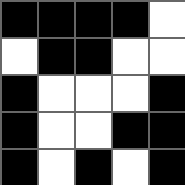[["black", "black", "black", "black", "white"], ["white", "black", "black", "white", "white"], ["black", "white", "white", "white", "black"], ["black", "white", "white", "black", "black"], ["black", "white", "black", "white", "black"]]